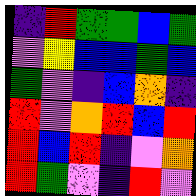[["indigo", "red", "green", "green", "blue", "green"], ["violet", "yellow", "blue", "blue", "green", "blue"], ["green", "violet", "indigo", "blue", "orange", "indigo"], ["red", "violet", "orange", "red", "blue", "red"], ["red", "blue", "red", "indigo", "violet", "orange"], ["red", "green", "violet", "indigo", "red", "violet"]]